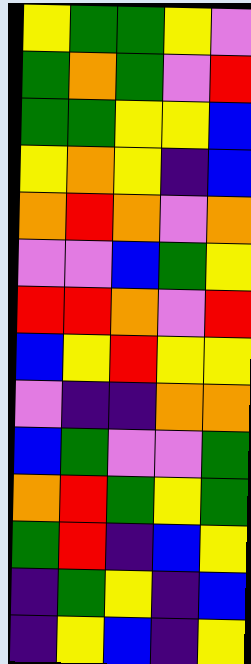[["yellow", "green", "green", "yellow", "violet"], ["green", "orange", "green", "violet", "red"], ["green", "green", "yellow", "yellow", "blue"], ["yellow", "orange", "yellow", "indigo", "blue"], ["orange", "red", "orange", "violet", "orange"], ["violet", "violet", "blue", "green", "yellow"], ["red", "red", "orange", "violet", "red"], ["blue", "yellow", "red", "yellow", "yellow"], ["violet", "indigo", "indigo", "orange", "orange"], ["blue", "green", "violet", "violet", "green"], ["orange", "red", "green", "yellow", "green"], ["green", "red", "indigo", "blue", "yellow"], ["indigo", "green", "yellow", "indigo", "blue"], ["indigo", "yellow", "blue", "indigo", "yellow"]]